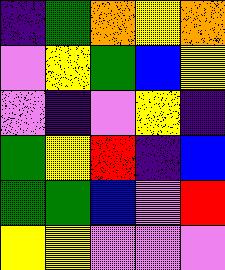[["indigo", "green", "orange", "yellow", "orange"], ["violet", "yellow", "green", "blue", "yellow"], ["violet", "indigo", "violet", "yellow", "indigo"], ["green", "yellow", "red", "indigo", "blue"], ["green", "green", "blue", "violet", "red"], ["yellow", "yellow", "violet", "violet", "violet"]]